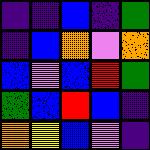[["indigo", "indigo", "blue", "indigo", "green"], ["indigo", "blue", "orange", "violet", "orange"], ["blue", "violet", "blue", "red", "green"], ["green", "blue", "red", "blue", "indigo"], ["orange", "yellow", "blue", "violet", "indigo"]]